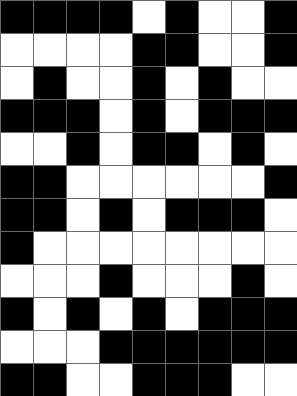[["black", "black", "black", "black", "white", "black", "white", "white", "black"], ["white", "white", "white", "white", "black", "black", "white", "white", "black"], ["white", "black", "white", "white", "black", "white", "black", "white", "white"], ["black", "black", "black", "white", "black", "white", "black", "black", "black"], ["white", "white", "black", "white", "black", "black", "white", "black", "white"], ["black", "black", "white", "white", "white", "white", "white", "white", "black"], ["black", "black", "white", "black", "white", "black", "black", "black", "white"], ["black", "white", "white", "white", "white", "white", "white", "white", "white"], ["white", "white", "white", "black", "white", "white", "white", "black", "white"], ["black", "white", "black", "white", "black", "white", "black", "black", "black"], ["white", "white", "white", "black", "black", "black", "black", "black", "black"], ["black", "black", "white", "white", "black", "black", "black", "white", "white"]]